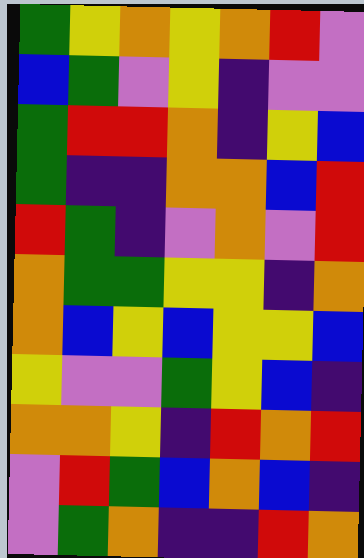[["green", "yellow", "orange", "yellow", "orange", "red", "violet"], ["blue", "green", "violet", "yellow", "indigo", "violet", "violet"], ["green", "red", "red", "orange", "indigo", "yellow", "blue"], ["green", "indigo", "indigo", "orange", "orange", "blue", "red"], ["red", "green", "indigo", "violet", "orange", "violet", "red"], ["orange", "green", "green", "yellow", "yellow", "indigo", "orange"], ["orange", "blue", "yellow", "blue", "yellow", "yellow", "blue"], ["yellow", "violet", "violet", "green", "yellow", "blue", "indigo"], ["orange", "orange", "yellow", "indigo", "red", "orange", "red"], ["violet", "red", "green", "blue", "orange", "blue", "indigo"], ["violet", "green", "orange", "indigo", "indigo", "red", "orange"]]